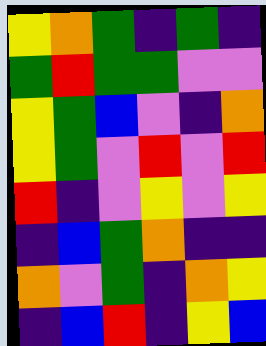[["yellow", "orange", "green", "indigo", "green", "indigo"], ["green", "red", "green", "green", "violet", "violet"], ["yellow", "green", "blue", "violet", "indigo", "orange"], ["yellow", "green", "violet", "red", "violet", "red"], ["red", "indigo", "violet", "yellow", "violet", "yellow"], ["indigo", "blue", "green", "orange", "indigo", "indigo"], ["orange", "violet", "green", "indigo", "orange", "yellow"], ["indigo", "blue", "red", "indigo", "yellow", "blue"]]